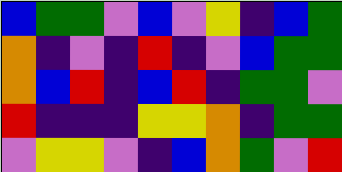[["blue", "green", "green", "violet", "blue", "violet", "yellow", "indigo", "blue", "green"], ["orange", "indigo", "violet", "indigo", "red", "indigo", "violet", "blue", "green", "green"], ["orange", "blue", "red", "indigo", "blue", "red", "indigo", "green", "green", "violet"], ["red", "indigo", "indigo", "indigo", "yellow", "yellow", "orange", "indigo", "green", "green"], ["violet", "yellow", "yellow", "violet", "indigo", "blue", "orange", "green", "violet", "red"]]